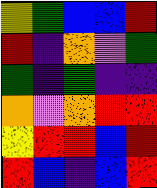[["yellow", "green", "blue", "blue", "red"], ["red", "indigo", "orange", "violet", "green"], ["green", "indigo", "green", "indigo", "indigo"], ["orange", "violet", "orange", "red", "red"], ["yellow", "red", "red", "blue", "red"], ["red", "blue", "indigo", "blue", "red"]]